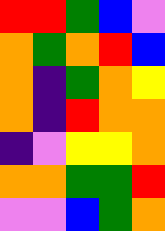[["red", "red", "green", "blue", "violet"], ["orange", "green", "orange", "red", "blue"], ["orange", "indigo", "green", "orange", "yellow"], ["orange", "indigo", "red", "orange", "orange"], ["indigo", "violet", "yellow", "yellow", "orange"], ["orange", "orange", "green", "green", "red"], ["violet", "violet", "blue", "green", "orange"]]